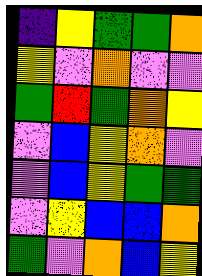[["indigo", "yellow", "green", "green", "orange"], ["yellow", "violet", "orange", "violet", "violet"], ["green", "red", "green", "orange", "yellow"], ["violet", "blue", "yellow", "orange", "violet"], ["violet", "blue", "yellow", "green", "green"], ["violet", "yellow", "blue", "blue", "orange"], ["green", "violet", "orange", "blue", "yellow"]]